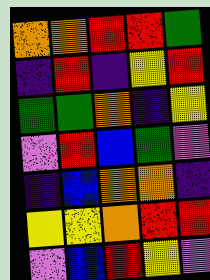[["orange", "orange", "red", "red", "green"], ["indigo", "red", "indigo", "yellow", "red"], ["green", "green", "orange", "indigo", "yellow"], ["violet", "red", "blue", "green", "violet"], ["indigo", "blue", "orange", "orange", "indigo"], ["yellow", "yellow", "orange", "red", "red"], ["violet", "blue", "red", "yellow", "violet"]]